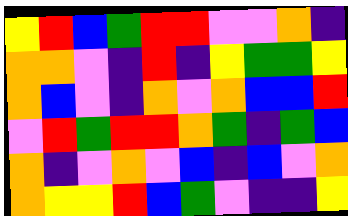[["yellow", "red", "blue", "green", "red", "red", "violet", "violet", "orange", "indigo"], ["orange", "orange", "violet", "indigo", "red", "indigo", "yellow", "green", "green", "yellow"], ["orange", "blue", "violet", "indigo", "orange", "violet", "orange", "blue", "blue", "red"], ["violet", "red", "green", "red", "red", "orange", "green", "indigo", "green", "blue"], ["orange", "indigo", "violet", "orange", "violet", "blue", "indigo", "blue", "violet", "orange"], ["orange", "yellow", "yellow", "red", "blue", "green", "violet", "indigo", "indigo", "yellow"]]